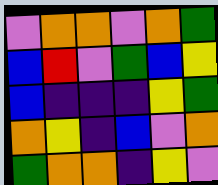[["violet", "orange", "orange", "violet", "orange", "green"], ["blue", "red", "violet", "green", "blue", "yellow"], ["blue", "indigo", "indigo", "indigo", "yellow", "green"], ["orange", "yellow", "indigo", "blue", "violet", "orange"], ["green", "orange", "orange", "indigo", "yellow", "violet"]]